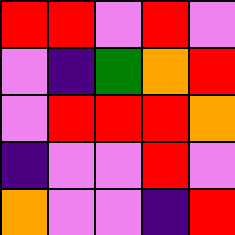[["red", "red", "violet", "red", "violet"], ["violet", "indigo", "green", "orange", "red"], ["violet", "red", "red", "red", "orange"], ["indigo", "violet", "violet", "red", "violet"], ["orange", "violet", "violet", "indigo", "red"]]